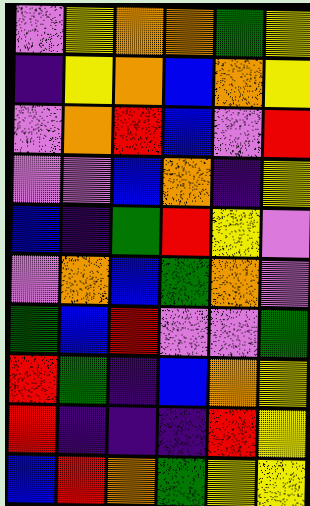[["violet", "yellow", "orange", "orange", "green", "yellow"], ["indigo", "yellow", "orange", "blue", "orange", "yellow"], ["violet", "orange", "red", "blue", "violet", "red"], ["violet", "violet", "blue", "orange", "indigo", "yellow"], ["blue", "indigo", "green", "red", "yellow", "violet"], ["violet", "orange", "blue", "green", "orange", "violet"], ["green", "blue", "red", "violet", "violet", "green"], ["red", "green", "indigo", "blue", "orange", "yellow"], ["red", "indigo", "indigo", "indigo", "red", "yellow"], ["blue", "red", "orange", "green", "yellow", "yellow"]]